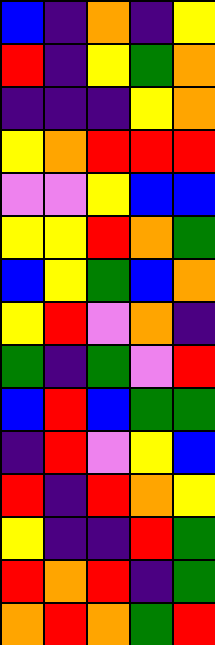[["blue", "indigo", "orange", "indigo", "yellow"], ["red", "indigo", "yellow", "green", "orange"], ["indigo", "indigo", "indigo", "yellow", "orange"], ["yellow", "orange", "red", "red", "red"], ["violet", "violet", "yellow", "blue", "blue"], ["yellow", "yellow", "red", "orange", "green"], ["blue", "yellow", "green", "blue", "orange"], ["yellow", "red", "violet", "orange", "indigo"], ["green", "indigo", "green", "violet", "red"], ["blue", "red", "blue", "green", "green"], ["indigo", "red", "violet", "yellow", "blue"], ["red", "indigo", "red", "orange", "yellow"], ["yellow", "indigo", "indigo", "red", "green"], ["red", "orange", "red", "indigo", "green"], ["orange", "red", "orange", "green", "red"]]